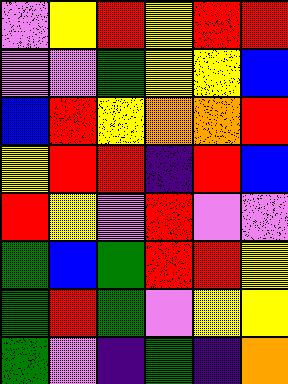[["violet", "yellow", "red", "yellow", "red", "red"], ["violet", "violet", "green", "yellow", "yellow", "blue"], ["blue", "red", "yellow", "orange", "orange", "red"], ["yellow", "red", "red", "indigo", "red", "blue"], ["red", "yellow", "violet", "red", "violet", "violet"], ["green", "blue", "green", "red", "red", "yellow"], ["green", "red", "green", "violet", "yellow", "yellow"], ["green", "violet", "indigo", "green", "indigo", "orange"]]